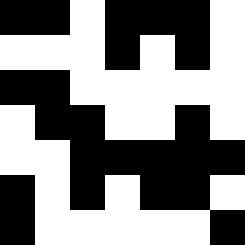[["black", "black", "white", "black", "black", "black", "white"], ["white", "white", "white", "black", "white", "black", "white"], ["black", "black", "white", "white", "white", "white", "white"], ["white", "black", "black", "white", "white", "black", "white"], ["white", "white", "black", "black", "black", "black", "black"], ["black", "white", "black", "white", "black", "black", "white"], ["black", "white", "white", "white", "white", "white", "black"]]